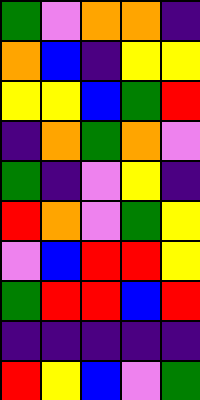[["green", "violet", "orange", "orange", "indigo"], ["orange", "blue", "indigo", "yellow", "yellow"], ["yellow", "yellow", "blue", "green", "red"], ["indigo", "orange", "green", "orange", "violet"], ["green", "indigo", "violet", "yellow", "indigo"], ["red", "orange", "violet", "green", "yellow"], ["violet", "blue", "red", "red", "yellow"], ["green", "red", "red", "blue", "red"], ["indigo", "indigo", "indigo", "indigo", "indigo"], ["red", "yellow", "blue", "violet", "green"]]